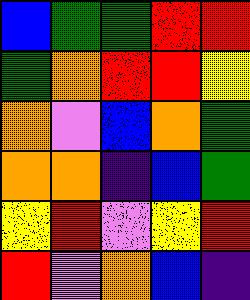[["blue", "green", "green", "red", "red"], ["green", "orange", "red", "red", "yellow"], ["orange", "violet", "blue", "orange", "green"], ["orange", "orange", "indigo", "blue", "green"], ["yellow", "red", "violet", "yellow", "red"], ["red", "violet", "orange", "blue", "indigo"]]